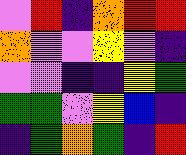[["violet", "red", "indigo", "orange", "red", "red"], ["orange", "violet", "violet", "yellow", "violet", "indigo"], ["violet", "violet", "indigo", "indigo", "yellow", "green"], ["green", "green", "violet", "yellow", "blue", "indigo"], ["indigo", "green", "orange", "green", "indigo", "red"]]